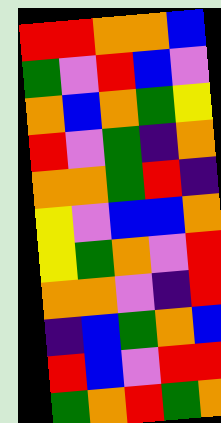[["red", "red", "orange", "orange", "blue"], ["green", "violet", "red", "blue", "violet"], ["orange", "blue", "orange", "green", "yellow"], ["red", "violet", "green", "indigo", "orange"], ["orange", "orange", "green", "red", "indigo"], ["yellow", "violet", "blue", "blue", "orange"], ["yellow", "green", "orange", "violet", "red"], ["orange", "orange", "violet", "indigo", "red"], ["indigo", "blue", "green", "orange", "blue"], ["red", "blue", "violet", "red", "red"], ["green", "orange", "red", "green", "orange"]]